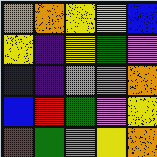[["orange", "orange", "yellow", "yellow", "blue"], ["yellow", "indigo", "yellow", "green", "violet"], ["blue", "indigo", "violet", "violet", "orange"], ["blue", "red", "green", "violet", "yellow"], ["red", "green", "orange", "yellow", "orange"]]